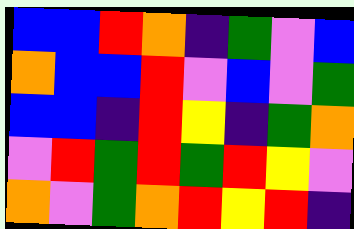[["blue", "blue", "red", "orange", "indigo", "green", "violet", "blue"], ["orange", "blue", "blue", "red", "violet", "blue", "violet", "green"], ["blue", "blue", "indigo", "red", "yellow", "indigo", "green", "orange"], ["violet", "red", "green", "red", "green", "red", "yellow", "violet"], ["orange", "violet", "green", "orange", "red", "yellow", "red", "indigo"]]